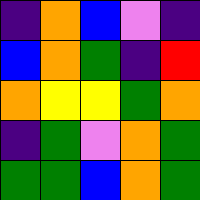[["indigo", "orange", "blue", "violet", "indigo"], ["blue", "orange", "green", "indigo", "red"], ["orange", "yellow", "yellow", "green", "orange"], ["indigo", "green", "violet", "orange", "green"], ["green", "green", "blue", "orange", "green"]]